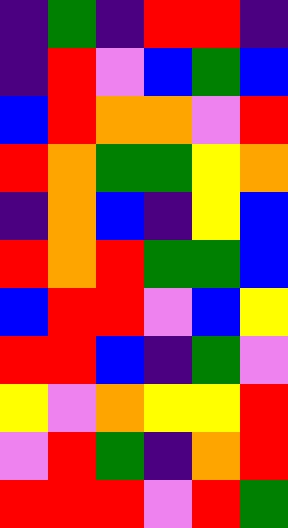[["indigo", "green", "indigo", "red", "red", "indigo"], ["indigo", "red", "violet", "blue", "green", "blue"], ["blue", "red", "orange", "orange", "violet", "red"], ["red", "orange", "green", "green", "yellow", "orange"], ["indigo", "orange", "blue", "indigo", "yellow", "blue"], ["red", "orange", "red", "green", "green", "blue"], ["blue", "red", "red", "violet", "blue", "yellow"], ["red", "red", "blue", "indigo", "green", "violet"], ["yellow", "violet", "orange", "yellow", "yellow", "red"], ["violet", "red", "green", "indigo", "orange", "red"], ["red", "red", "red", "violet", "red", "green"]]